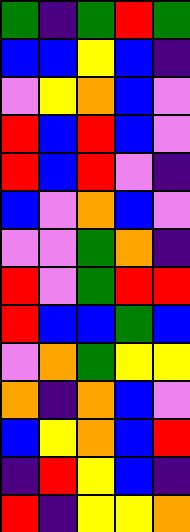[["green", "indigo", "green", "red", "green"], ["blue", "blue", "yellow", "blue", "indigo"], ["violet", "yellow", "orange", "blue", "violet"], ["red", "blue", "red", "blue", "violet"], ["red", "blue", "red", "violet", "indigo"], ["blue", "violet", "orange", "blue", "violet"], ["violet", "violet", "green", "orange", "indigo"], ["red", "violet", "green", "red", "red"], ["red", "blue", "blue", "green", "blue"], ["violet", "orange", "green", "yellow", "yellow"], ["orange", "indigo", "orange", "blue", "violet"], ["blue", "yellow", "orange", "blue", "red"], ["indigo", "red", "yellow", "blue", "indigo"], ["red", "indigo", "yellow", "yellow", "orange"]]